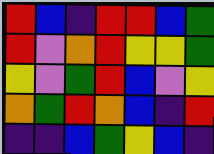[["red", "blue", "indigo", "red", "red", "blue", "green"], ["red", "violet", "orange", "red", "yellow", "yellow", "green"], ["yellow", "violet", "green", "red", "blue", "violet", "yellow"], ["orange", "green", "red", "orange", "blue", "indigo", "red"], ["indigo", "indigo", "blue", "green", "yellow", "blue", "indigo"]]